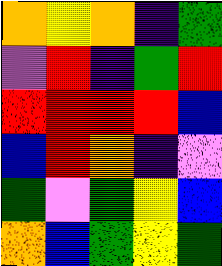[["orange", "yellow", "orange", "indigo", "green"], ["violet", "red", "indigo", "green", "red"], ["red", "red", "red", "red", "blue"], ["blue", "red", "orange", "indigo", "violet"], ["green", "violet", "green", "yellow", "blue"], ["orange", "blue", "green", "yellow", "green"]]